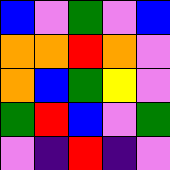[["blue", "violet", "green", "violet", "blue"], ["orange", "orange", "red", "orange", "violet"], ["orange", "blue", "green", "yellow", "violet"], ["green", "red", "blue", "violet", "green"], ["violet", "indigo", "red", "indigo", "violet"]]